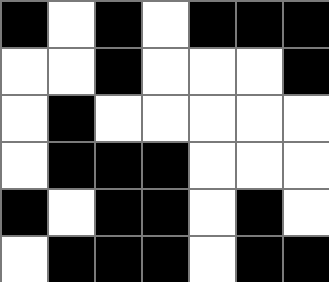[["black", "white", "black", "white", "black", "black", "black"], ["white", "white", "black", "white", "white", "white", "black"], ["white", "black", "white", "white", "white", "white", "white"], ["white", "black", "black", "black", "white", "white", "white"], ["black", "white", "black", "black", "white", "black", "white"], ["white", "black", "black", "black", "white", "black", "black"]]